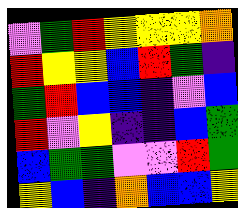[["violet", "green", "red", "yellow", "yellow", "yellow", "orange"], ["red", "yellow", "yellow", "blue", "red", "green", "indigo"], ["green", "red", "blue", "blue", "indigo", "violet", "blue"], ["red", "violet", "yellow", "indigo", "indigo", "blue", "green"], ["blue", "green", "green", "violet", "violet", "red", "green"], ["yellow", "blue", "indigo", "orange", "blue", "blue", "yellow"]]